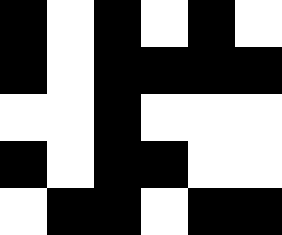[["black", "white", "black", "white", "black", "white"], ["black", "white", "black", "black", "black", "black"], ["white", "white", "black", "white", "white", "white"], ["black", "white", "black", "black", "white", "white"], ["white", "black", "black", "white", "black", "black"]]